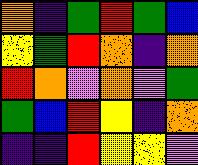[["orange", "indigo", "green", "red", "green", "blue"], ["yellow", "green", "red", "orange", "indigo", "orange"], ["red", "orange", "violet", "orange", "violet", "green"], ["green", "blue", "red", "yellow", "indigo", "orange"], ["indigo", "indigo", "red", "yellow", "yellow", "violet"]]